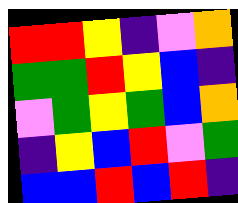[["red", "red", "yellow", "indigo", "violet", "orange"], ["green", "green", "red", "yellow", "blue", "indigo"], ["violet", "green", "yellow", "green", "blue", "orange"], ["indigo", "yellow", "blue", "red", "violet", "green"], ["blue", "blue", "red", "blue", "red", "indigo"]]